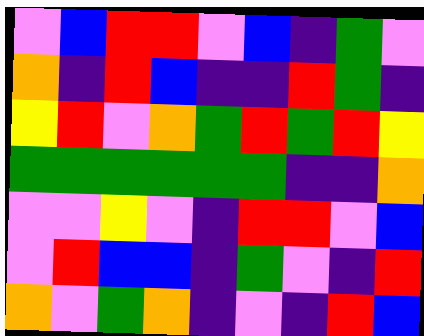[["violet", "blue", "red", "red", "violet", "blue", "indigo", "green", "violet"], ["orange", "indigo", "red", "blue", "indigo", "indigo", "red", "green", "indigo"], ["yellow", "red", "violet", "orange", "green", "red", "green", "red", "yellow"], ["green", "green", "green", "green", "green", "green", "indigo", "indigo", "orange"], ["violet", "violet", "yellow", "violet", "indigo", "red", "red", "violet", "blue"], ["violet", "red", "blue", "blue", "indigo", "green", "violet", "indigo", "red"], ["orange", "violet", "green", "orange", "indigo", "violet", "indigo", "red", "blue"]]